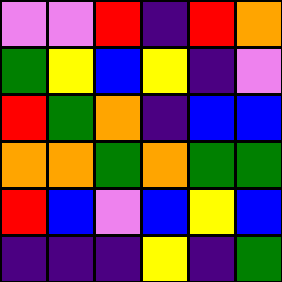[["violet", "violet", "red", "indigo", "red", "orange"], ["green", "yellow", "blue", "yellow", "indigo", "violet"], ["red", "green", "orange", "indigo", "blue", "blue"], ["orange", "orange", "green", "orange", "green", "green"], ["red", "blue", "violet", "blue", "yellow", "blue"], ["indigo", "indigo", "indigo", "yellow", "indigo", "green"]]